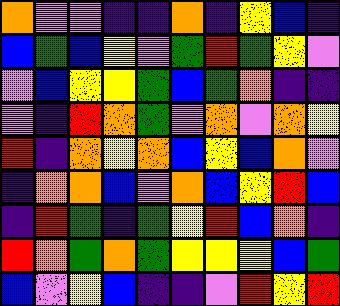[["orange", "violet", "violet", "indigo", "indigo", "orange", "indigo", "yellow", "blue", "indigo"], ["blue", "green", "blue", "yellow", "violet", "green", "red", "green", "yellow", "violet"], ["violet", "blue", "yellow", "yellow", "green", "blue", "green", "orange", "indigo", "indigo"], ["violet", "indigo", "red", "orange", "green", "violet", "orange", "violet", "orange", "yellow"], ["red", "indigo", "orange", "yellow", "orange", "blue", "yellow", "blue", "orange", "violet"], ["indigo", "orange", "orange", "blue", "violet", "orange", "blue", "yellow", "red", "blue"], ["indigo", "red", "green", "indigo", "green", "yellow", "red", "blue", "orange", "indigo"], ["red", "orange", "green", "orange", "green", "yellow", "yellow", "yellow", "blue", "green"], ["blue", "violet", "yellow", "blue", "indigo", "indigo", "violet", "red", "yellow", "red"]]